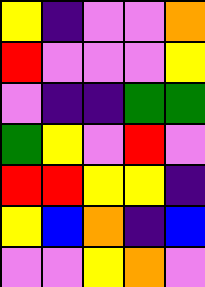[["yellow", "indigo", "violet", "violet", "orange"], ["red", "violet", "violet", "violet", "yellow"], ["violet", "indigo", "indigo", "green", "green"], ["green", "yellow", "violet", "red", "violet"], ["red", "red", "yellow", "yellow", "indigo"], ["yellow", "blue", "orange", "indigo", "blue"], ["violet", "violet", "yellow", "orange", "violet"]]